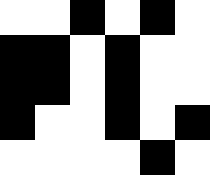[["white", "white", "black", "white", "black", "white"], ["black", "black", "white", "black", "white", "white"], ["black", "black", "white", "black", "white", "white"], ["black", "white", "white", "black", "white", "black"], ["white", "white", "white", "white", "black", "white"]]